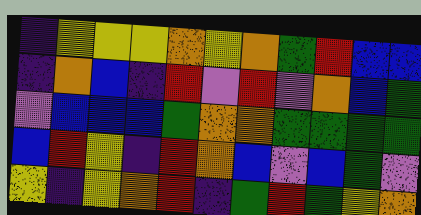[["indigo", "yellow", "yellow", "yellow", "orange", "yellow", "orange", "green", "red", "blue", "blue"], ["indigo", "orange", "blue", "indigo", "red", "violet", "red", "violet", "orange", "blue", "green"], ["violet", "blue", "blue", "blue", "green", "orange", "orange", "green", "green", "green", "green"], ["blue", "red", "yellow", "indigo", "red", "orange", "blue", "violet", "blue", "green", "violet"], ["yellow", "indigo", "yellow", "orange", "red", "indigo", "green", "red", "green", "yellow", "orange"]]